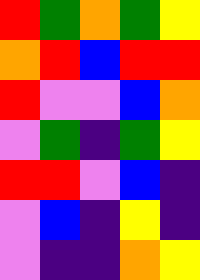[["red", "green", "orange", "green", "yellow"], ["orange", "red", "blue", "red", "red"], ["red", "violet", "violet", "blue", "orange"], ["violet", "green", "indigo", "green", "yellow"], ["red", "red", "violet", "blue", "indigo"], ["violet", "blue", "indigo", "yellow", "indigo"], ["violet", "indigo", "indigo", "orange", "yellow"]]